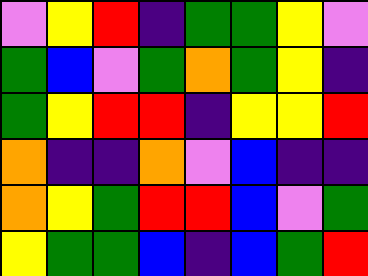[["violet", "yellow", "red", "indigo", "green", "green", "yellow", "violet"], ["green", "blue", "violet", "green", "orange", "green", "yellow", "indigo"], ["green", "yellow", "red", "red", "indigo", "yellow", "yellow", "red"], ["orange", "indigo", "indigo", "orange", "violet", "blue", "indigo", "indigo"], ["orange", "yellow", "green", "red", "red", "blue", "violet", "green"], ["yellow", "green", "green", "blue", "indigo", "blue", "green", "red"]]